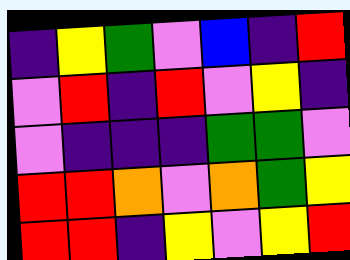[["indigo", "yellow", "green", "violet", "blue", "indigo", "red"], ["violet", "red", "indigo", "red", "violet", "yellow", "indigo"], ["violet", "indigo", "indigo", "indigo", "green", "green", "violet"], ["red", "red", "orange", "violet", "orange", "green", "yellow"], ["red", "red", "indigo", "yellow", "violet", "yellow", "red"]]